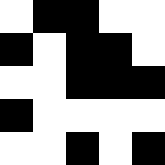[["white", "black", "black", "white", "white"], ["black", "white", "black", "black", "white"], ["white", "white", "black", "black", "black"], ["black", "white", "white", "white", "white"], ["white", "white", "black", "white", "black"]]